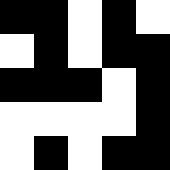[["black", "black", "white", "black", "white"], ["white", "black", "white", "black", "black"], ["black", "black", "black", "white", "black"], ["white", "white", "white", "white", "black"], ["white", "black", "white", "black", "black"]]